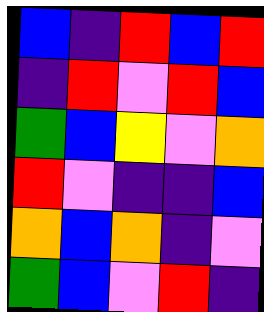[["blue", "indigo", "red", "blue", "red"], ["indigo", "red", "violet", "red", "blue"], ["green", "blue", "yellow", "violet", "orange"], ["red", "violet", "indigo", "indigo", "blue"], ["orange", "blue", "orange", "indigo", "violet"], ["green", "blue", "violet", "red", "indigo"]]